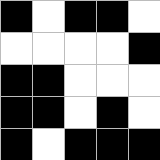[["black", "white", "black", "black", "white"], ["white", "white", "white", "white", "black"], ["black", "black", "white", "white", "white"], ["black", "black", "white", "black", "white"], ["black", "white", "black", "black", "black"]]